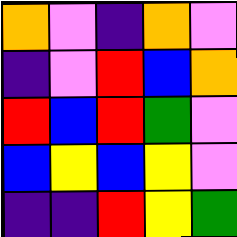[["orange", "violet", "indigo", "orange", "violet"], ["indigo", "violet", "red", "blue", "orange"], ["red", "blue", "red", "green", "violet"], ["blue", "yellow", "blue", "yellow", "violet"], ["indigo", "indigo", "red", "yellow", "green"]]